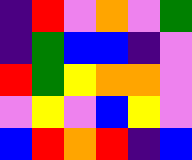[["indigo", "red", "violet", "orange", "violet", "green"], ["indigo", "green", "blue", "blue", "indigo", "violet"], ["red", "green", "yellow", "orange", "orange", "violet"], ["violet", "yellow", "violet", "blue", "yellow", "violet"], ["blue", "red", "orange", "red", "indigo", "blue"]]